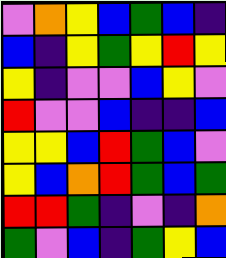[["violet", "orange", "yellow", "blue", "green", "blue", "indigo"], ["blue", "indigo", "yellow", "green", "yellow", "red", "yellow"], ["yellow", "indigo", "violet", "violet", "blue", "yellow", "violet"], ["red", "violet", "violet", "blue", "indigo", "indigo", "blue"], ["yellow", "yellow", "blue", "red", "green", "blue", "violet"], ["yellow", "blue", "orange", "red", "green", "blue", "green"], ["red", "red", "green", "indigo", "violet", "indigo", "orange"], ["green", "violet", "blue", "indigo", "green", "yellow", "blue"]]